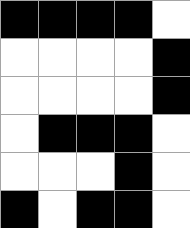[["black", "black", "black", "black", "white"], ["white", "white", "white", "white", "black"], ["white", "white", "white", "white", "black"], ["white", "black", "black", "black", "white"], ["white", "white", "white", "black", "white"], ["black", "white", "black", "black", "white"]]